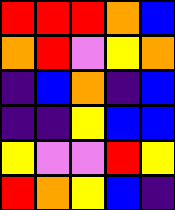[["red", "red", "red", "orange", "blue"], ["orange", "red", "violet", "yellow", "orange"], ["indigo", "blue", "orange", "indigo", "blue"], ["indigo", "indigo", "yellow", "blue", "blue"], ["yellow", "violet", "violet", "red", "yellow"], ["red", "orange", "yellow", "blue", "indigo"]]